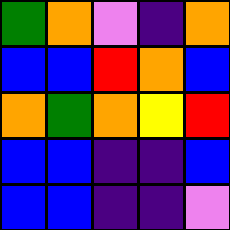[["green", "orange", "violet", "indigo", "orange"], ["blue", "blue", "red", "orange", "blue"], ["orange", "green", "orange", "yellow", "red"], ["blue", "blue", "indigo", "indigo", "blue"], ["blue", "blue", "indigo", "indigo", "violet"]]